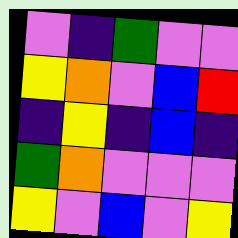[["violet", "indigo", "green", "violet", "violet"], ["yellow", "orange", "violet", "blue", "red"], ["indigo", "yellow", "indigo", "blue", "indigo"], ["green", "orange", "violet", "violet", "violet"], ["yellow", "violet", "blue", "violet", "yellow"]]